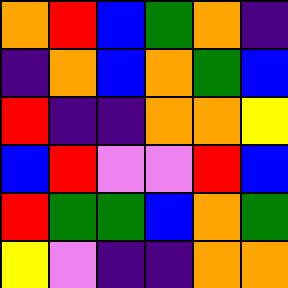[["orange", "red", "blue", "green", "orange", "indigo"], ["indigo", "orange", "blue", "orange", "green", "blue"], ["red", "indigo", "indigo", "orange", "orange", "yellow"], ["blue", "red", "violet", "violet", "red", "blue"], ["red", "green", "green", "blue", "orange", "green"], ["yellow", "violet", "indigo", "indigo", "orange", "orange"]]